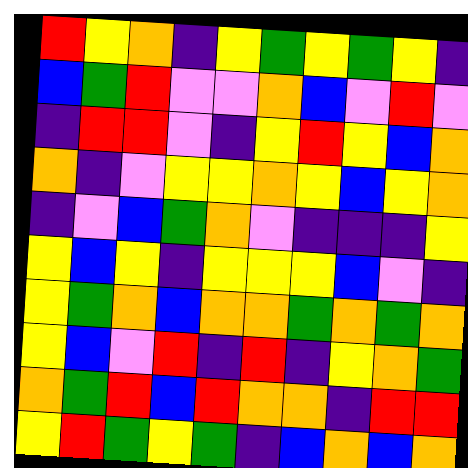[["red", "yellow", "orange", "indigo", "yellow", "green", "yellow", "green", "yellow", "indigo"], ["blue", "green", "red", "violet", "violet", "orange", "blue", "violet", "red", "violet"], ["indigo", "red", "red", "violet", "indigo", "yellow", "red", "yellow", "blue", "orange"], ["orange", "indigo", "violet", "yellow", "yellow", "orange", "yellow", "blue", "yellow", "orange"], ["indigo", "violet", "blue", "green", "orange", "violet", "indigo", "indigo", "indigo", "yellow"], ["yellow", "blue", "yellow", "indigo", "yellow", "yellow", "yellow", "blue", "violet", "indigo"], ["yellow", "green", "orange", "blue", "orange", "orange", "green", "orange", "green", "orange"], ["yellow", "blue", "violet", "red", "indigo", "red", "indigo", "yellow", "orange", "green"], ["orange", "green", "red", "blue", "red", "orange", "orange", "indigo", "red", "red"], ["yellow", "red", "green", "yellow", "green", "indigo", "blue", "orange", "blue", "orange"]]